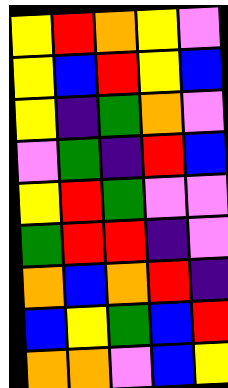[["yellow", "red", "orange", "yellow", "violet"], ["yellow", "blue", "red", "yellow", "blue"], ["yellow", "indigo", "green", "orange", "violet"], ["violet", "green", "indigo", "red", "blue"], ["yellow", "red", "green", "violet", "violet"], ["green", "red", "red", "indigo", "violet"], ["orange", "blue", "orange", "red", "indigo"], ["blue", "yellow", "green", "blue", "red"], ["orange", "orange", "violet", "blue", "yellow"]]